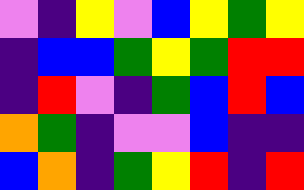[["violet", "indigo", "yellow", "violet", "blue", "yellow", "green", "yellow"], ["indigo", "blue", "blue", "green", "yellow", "green", "red", "red"], ["indigo", "red", "violet", "indigo", "green", "blue", "red", "blue"], ["orange", "green", "indigo", "violet", "violet", "blue", "indigo", "indigo"], ["blue", "orange", "indigo", "green", "yellow", "red", "indigo", "red"]]